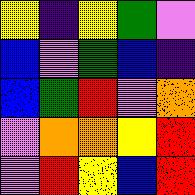[["yellow", "indigo", "yellow", "green", "violet"], ["blue", "violet", "green", "blue", "indigo"], ["blue", "green", "red", "violet", "orange"], ["violet", "orange", "orange", "yellow", "red"], ["violet", "red", "yellow", "blue", "red"]]